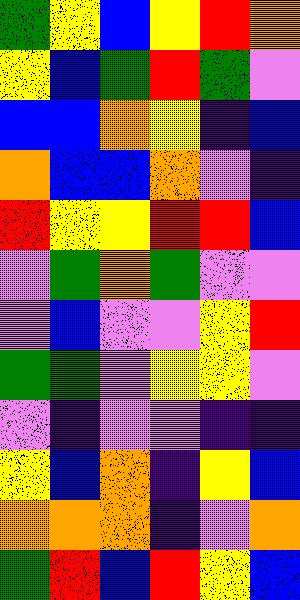[["green", "yellow", "blue", "yellow", "red", "orange"], ["yellow", "blue", "green", "red", "green", "violet"], ["blue", "blue", "orange", "yellow", "indigo", "blue"], ["orange", "blue", "blue", "orange", "violet", "indigo"], ["red", "yellow", "yellow", "red", "red", "blue"], ["violet", "green", "orange", "green", "violet", "violet"], ["violet", "blue", "violet", "violet", "yellow", "red"], ["green", "green", "violet", "yellow", "yellow", "violet"], ["violet", "indigo", "violet", "violet", "indigo", "indigo"], ["yellow", "blue", "orange", "indigo", "yellow", "blue"], ["orange", "orange", "orange", "indigo", "violet", "orange"], ["green", "red", "blue", "red", "yellow", "blue"]]